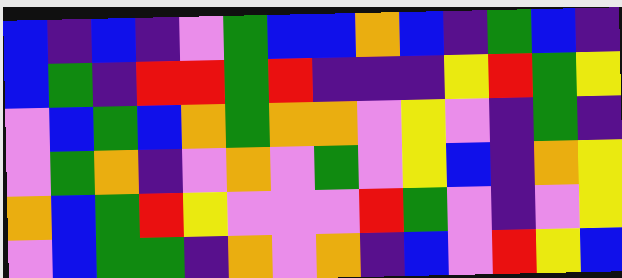[["blue", "indigo", "blue", "indigo", "violet", "green", "blue", "blue", "orange", "blue", "indigo", "green", "blue", "indigo"], ["blue", "green", "indigo", "red", "red", "green", "red", "indigo", "indigo", "indigo", "yellow", "red", "green", "yellow"], ["violet", "blue", "green", "blue", "orange", "green", "orange", "orange", "violet", "yellow", "violet", "indigo", "green", "indigo"], ["violet", "green", "orange", "indigo", "violet", "orange", "violet", "green", "violet", "yellow", "blue", "indigo", "orange", "yellow"], ["orange", "blue", "green", "red", "yellow", "violet", "violet", "violet", "red", "green", "violet", "indigo", "violet", "yellow"], ["violet", "blue", "green", "green", "indigo", "orange", "violet", "orange", "indigo", "blue", "violet", "red", "yellow", "blue"]]